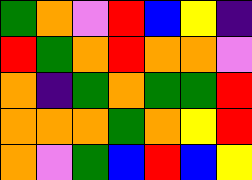[["green", "orange", "violet", "red", "blue", "yellow", "indigo"], ["red", "green", "orange", "red", "orange", "orange", "violet"], ["orange", "indigo", "green", "orange", "green", "green", "red"], ["orange", "orange", "orange", "green", "orange", "yellow", "red"], ["orange", "violet", "green", "blue", "red", "blue", "yellow"]]